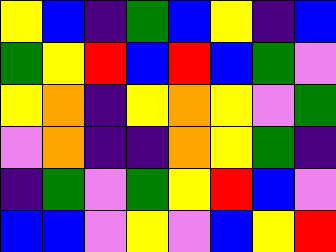[["yellow", "blue", "indigo", "green", "blue", "yellow", "indigo", "blue"], ["green", "yellow", "red", "blue", "red", "blue", "green", "violet"], ["yellow", "orange", "indigo", "yellow", "orange", "yellow", "violet", "green"], ["violet", "orange", "indigo", "indigo", "orange", "yellow", "green", "indigo"], ["indigo", "green", "violet", "green", "yellow", "red", "blue", "violet"], ["blue", "blue", "violet", "yellow", "violet", "blue", "yellow", "red"]]